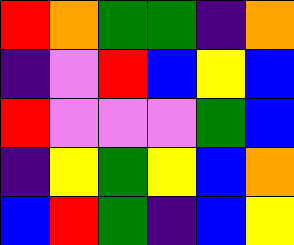[["red", "orange", "green", "green", "indigo", "orange"], ["indigo", "violet", "red", "blue", "yellow", "blue"], ["red", "violet", "violet", "violet", "green", "blue"], ["indigo", "yellow", "green", "yellow", "blue", "orange"], ["blue", "red", "green", "indigo", "blue", "yellow"]]